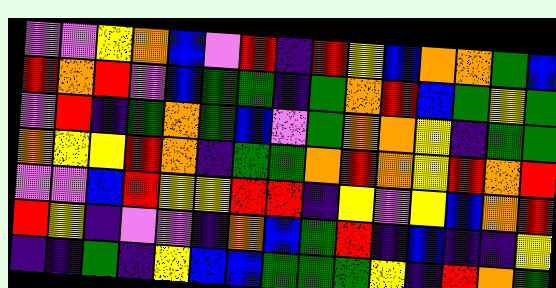[["violet", "violet", "yellow", "orange", "blue", "violet", "red", "indigo", "red", "yellow", "blue", "orange", "orange", "green", "blue"], ["red", "orange", "red", "violet", "blue", "green", "green", "indigo", "green", "orange", "red", "blue", "green", "yellow", "green"], ["violet", "red", "indigo", "green", "orange", "green", "blue", "violet", "green", "orange", "orange", "yellow", "indigo", "green", "green"], ["orange", "yellow", "yellow", "red", "orange", "indigo", "green", "green", "orange", "red", "orange", "yellow", "red", "orange", "red"], ["violet", "violet", "blue", "red", "yellow", "yellow", "red", "red", "indigo", "yellow", "violet", "yellow", "blue", "orange", "red"], ["red", "yellow", "indigo", "violet", "violet", "indigo", "orange", "blue", "green", "red", "indigo", "blue", "indigo", "indigo", "yellow"], ["indigo", "indigo", "green", "indigo", "yellow", "blue", "blue", "green", "green", "green", "yellow", "indigo", "red", "orange", "green"]]